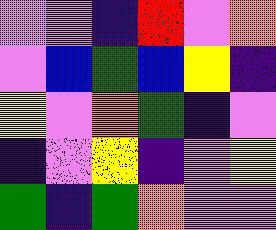[["violet", "violet", "indigo", "red", "violet", "orange"], ["violet", "blue", "green", "blue", "yellow", "indigo"], ["yellow", "violet", "orange", "green", "indigo", "violet"], ["indigo", "violet", "yellow", "indigo", "violet", "yellow"], ["green", "indigo", "green", "orange", "violet", "violet"]]